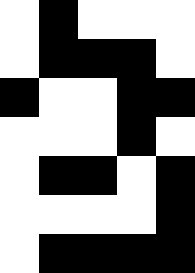[["white", "black", "white", "white", "white"], ["white", "black", "black", "black", "white"], ["black", "white", "white", "black", "black"], ["white", "white", "white", "black", "white"], ["white", "black", "black", "white", "black"], ["white", "white", "white", "white", "black"], ["white", "black", "black", "black", "black"]]